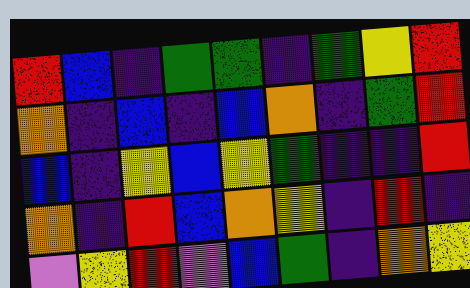[["red", "blue", "indigo", "green", "green", "indigo", "green", "yellow", "red"], ["orange", "indigo", "blue", "indigo", "blue", "orange", "indigo", "green", "red"], ["blue", "indigo", "yellow", "blue", "yellow", "green", "indigo", "indigo", "red"], ["orange", "indigo", "red", "blue", "orange", "yellow", "indigo", "red", "indigo"], ["violet", "yellow", "red", "violet", "blue", "green", "indigo", "orange", "yellow"]]